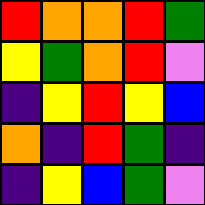[["red", "orange", "orange", "red", "green"], ["yellow", "green", "orange", "red", "violet"], ["indigo", "yellow", "red", "yellow", "blue"], ["orange", "indigo", "red", "green", "indigo"], ["indigo", "yellow", "blue", "green", "violet"]]